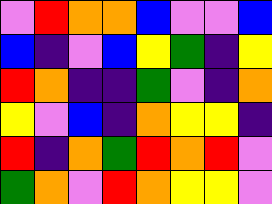[["violet", "red", "orange", "orange", "blue", "violet", "violet", "blue"], ["blue", "indigo", "violet", "blue", "yellow", "green", "indigo", "yellow"], ["red", "orange", "indigo", "indigo", "green", "violet", "indigo", "orange"], ["yellow", "violet", "blue", "indigo", "orange", "yellow", "yellow", "indigo"], ["red", "indigo", "orange", "green", "red", "orange", "red", "violet"], ["green", "orange", "violet", "red", "orange", "yellow", "yellow", "violet"]]